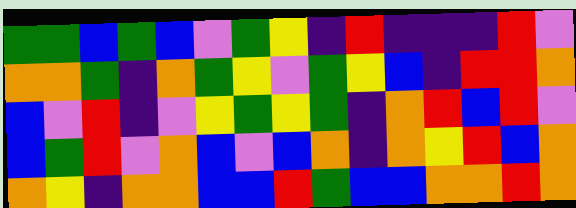[["green", "green", "blue", "green", "blue", "violet", "green", "yellow", "indigo", "red", "indigo", "indigo", "indigo", "red", "violet"], ["orange", "orange", "green", "indigo", "orange", "green", "yellow", "violet", "green", "yellow", "blue", "indigo", "red", "red", "orange"], ["blue", "violet", "red", "indigo", "violet", "yellow", "green", "yellow", "green", "indigo", "orange", "red", "blue", "red", "violet"], ["blue", "green", "red", "violet", "orange", "blue", "violet", "blue", "orange", "indigo", "orange", "yellow", "red", "blue", "orange"], ["orange", "yellow", "indigo", "orange", "orange", "blue", "blue", "red", "green", "blue", "blue", "orange", "orange", "red", "orange"]]